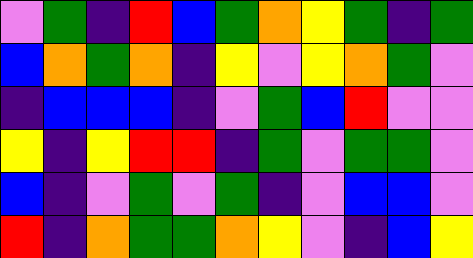[["violet", "green", "indigo", "red", "blue", "green", "orange", "yellow", "green", "indigo", "green"], ["blue", "orange", "green", "orange", "indigo", "yellow", "violet", "yellow", "orange", "green", "violet"], ["indigo", "blue", "blue", "blue", "indigo", "violet", "green", "blue", "red", "violet", "violet"], ["yellow", "indigo", "yellow", "red", "red", "indigo", "green", "violet", "green", "green", "violet"], ["blue", "indigo", "violet", "green", "violet", "green", "indigo", "violet", "blue", "blue", "violet"], ["red", "indigo", "orange", "green", "green", "orange", "yellow", "violet", "indigo", "blue", "yellow"]]